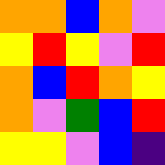[["orange", "orange", "blue", "orange", "violet"], ["yellow", "red", "yellow", "violet", "red"], ["orange", "blue", "red", "orange", "yellow"], ["orange", "violet", "green", "blue", "red"], ["yellow", "yellow", "violet", "blue", "indigo"]]